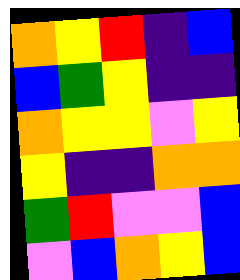[["orange", "yellow", "red", "indigo", "blue"], ["blue", "green", "yellow", "indigo", "indigo"], ["orange", "yellow", "yellow", "violet", "yellow"], ["yellow", "indigo", "indigo", "orange", "orange"], ["green", "red", "violet", "violet", "blue"], ["violet", "blue", "orange", "yellow", "blue"]]